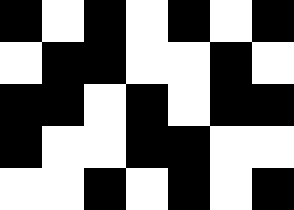[["black", "white", "black", "white", "black", "white", "black"], ["white", "black", "black", "white", "white", "black", "white"], ["black", "black", "white", "black", "white", "black", "black"], ["black", "white", "white", "black", "black", "white", "white"], ["white", "white", "black", "white", "black", "white", "black"]]